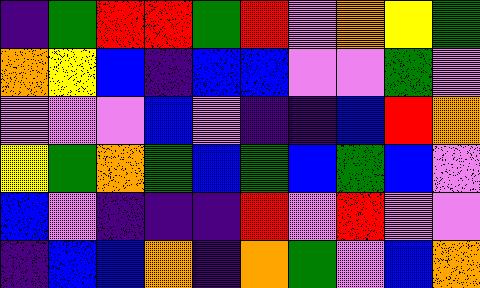[["indigo", "green", "red", "red", "green", "red", "violet", "orange", "yellow", "green"], ["orange", "yellow", "blue", "indigo", "blue", "blue", "violet", "violet", "green", "violet"], ["violet", "violet", "violet", "blue", "violet", "indigo", "indigo", "blue", "red", "orange"], ["yellow", "green", "orange", "green", "blue", "green", "blue", "green", "blue", "violet"], ["blue", "violet", "indigo", "indigo", "indigo", "red", "violet", "red", "violet", "violet"], ["indigo", "blue", "blue", "orange", "indigo", "orange", "green", "violet", "blue", "orange"]]